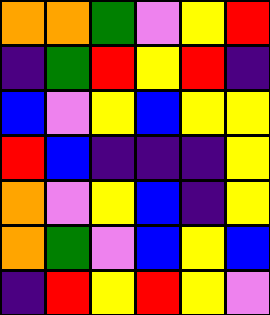[["orange", "orange", "green", "violet", "yellow", "red"], ["indigo", "green", "red", "yellow", "red", "indigo"], ["blue", "violet", "yellow", "blue", "yellow", "yellow"], ["red", "blue", "indigo", "indigo", "indigo", "yellow"], ["orange", "violet", "yellow", "blue", "indigo", "yellow"], ["orange", "green", "violet", "blue", "yellow", "blue"], ["indigo", "red", "yellow", "red", "yellow", "violet"]]